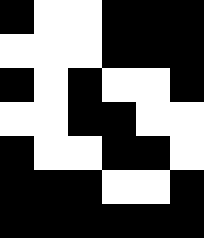[["black", "white", "white", "black", "black", "black"], ["white", "white", "white", "black", "black", "black"], ["black", "white", "black", "white", "white", "black"], ["white", "white", "black", "black", "white", "white"], ["black", "white", "white", "black", "black", "white"], ["black", "black", "black", "white", "white", "black"], ["black", "black", "black", "black", "black", "black"]]